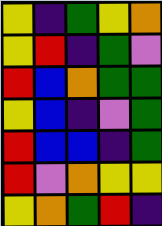[["yellow", "indigo", "green", "yellow", "orange"], ["yellow", "red", "indigo", "green", "violet"], ["red", "blue", "orange", "green", "green"], ["yellow", "blue", "indigo", "violet", "green"], ["red", "blue", "blue", "indigo", "green"], ["red", "violet", "orange", "yellow", "yellow"], ["yellow", "orange", "green", "red", "indigo"]]